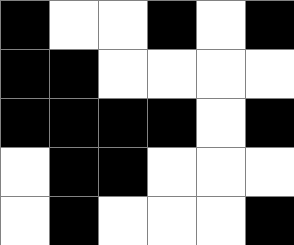[["black", "white", "white", "black", "white", "black"], ["black", "black", "white", "white", "white", "white"], ["black", "black", "black", "black", "white", "black"], ["white", "black", "black", "white", "white", "white"], ["white", "black", "white", "white", "white", "black"]]